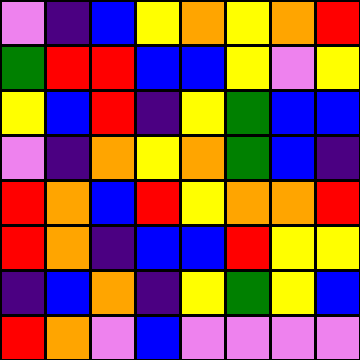[["violet", "indigo", "blue", "yellow", "orange", "yellow", "orange", "red"], ["green", "red", "red", "blue", "blue", "yellow", "violet", "yellow"], ["yellow", "blue", "red", "indigo", "yellow", "green", "blue", "blue"], ["violet", "indigo", "orange", "yellow", "orange", "green", "blue", "indigo"], ["red", "orange", "blue", "red", "yellow", "orange", "orange", "red"], ["red", "orange", "indigo", "blue", "blue", "red", "yellow", "yellow"], ["indigo", "blue", "orange", "indigo", "yellow", "green", "yellow", "blue"], ["red", "orange", "violet", "blue", "violet", "violet", "violet", "violet"]]